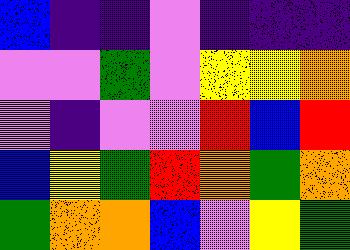[["blue", "indigo", "indigo", "violet", "indigo", "indigo", "indigo"], ["violet", "violet", "green", "violet", "yellow", "yellow", "orange"], ["violet", "indigo", "violet", "violet", "red", "blue", "red"], ["blue", "yellow", "green", "red", "orange", "green", "orange"], ["green", "orange", "orange", "blue", "violet", "yellow", "green"]]